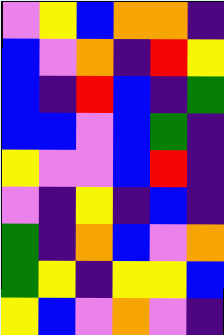[["violet", "yellow", "blue", "orange", "orange", "indigo"], ["blue", "violet", "orange", "indigo", "red", "yellow"], ["blue", "indigo", "red", "blue", "indigo", "green"], ["blue", "blue", "violet", "blue", "green", "indigo"], ["yellow", "violet", "violet", "blue", "red", "indigo"], ["violet", "indigo", "yellow", "indigo", "blue", "indigo"], ["green", "indigo", "orange", "blue", "violet", "orange"], ["green", "yellow", "indigo", "yellow", "yellow", "blue"], ["yellow", "blue", "violet", "orange", "violet", "indigo"]]